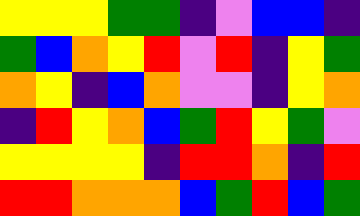[["yellow", "yellow", "yellow", "green", "green", "indigo", "violet", "blue", "blue", "indigo"], ["green", "blue", "orange", "yellow", "red", "violet", "red", "indigo", "yellow", "green"], ["orange", "yellow", "indigo", "blue", "orange", "violet", "violet", "indigo", "yellow", "orange"], ["indigo", "red", "yellow", "orange", "blue", "green", "red", "yellow", "green", "violet"], ["yellow", "yellow", "yellow", "yellow", "indigo", "red", "red", "orange", "indigo", "red"], ["red", "red", "orange", "orange", "orange", "blue", "green", "red", "blue", "green"]]